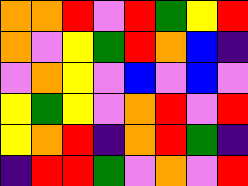[["orange", "orange", "red", "violet", "red", "green", "yellow", "red"], ["orange", "violet", "yellow", "green", "red", "orange", "blue", "indigo"], ["violet", "orange", "yellow", "violet", "blue", "violet", "blue", "violet"], ["yellow", "green", "yellow", "violet", "orange", "red", "violet", "red"], ["yellow", "orange", "red", "indigo", "orange", "red", "green", "indigo"], ["indigo", "red", "red", "green", "violet", "orange", "violet", "red"]]